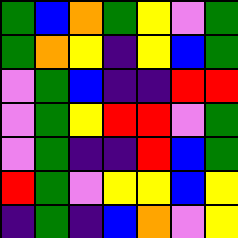[["green", "blue", "orange", "green", "yellow", "violet", "green"], ["green", "orange", "yellow", "indigo", "yellow", "blue", "green"], ["violet", "green", "blue", "indigo", "indigo", "red", "red"], ["violet", "green", "yellow", "red", "red", "violet", "green"], ["violet", "green", "indigo", "indigo", "red", "blue", "green"], ["red", "green", "violet", "yellow", "yellow", "blue", "yellow"], ["indigo", "green", "indigo", "blue", "orange", "violet", "yellow"]]